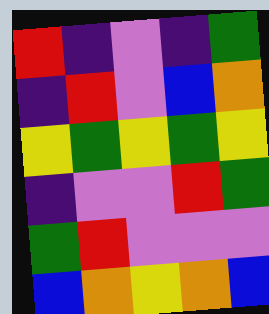[["red", "indigo", "violet", "indigo", "green"], ["indigo", "red", "violet", "blue", "orange"], ["yellow", "green", "yellow", "green", "yellow"], ["indigo", "violet", "violet", "red", "green"], ["green", "red", "violet", "violet", "violet"], ["blue", "orange", "yellow", "orange", "blue"]]